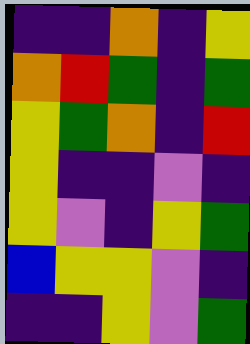[["indigo", "indigo", "orange", "indigo", "yellow"], ["orange", "red", "green", "indigo", "green"], ["yellow", "green", "orange", "indigo", "red"], ["yellow", "indigo", "indigo", "violet", "indigo"], ["yellow", "violet", "indigo", "yellow", "green"], ["blue", "yellow", "yellow", "violet", "indigo"], ["indigo", "indigo", "yellow", "violet", "green"]]